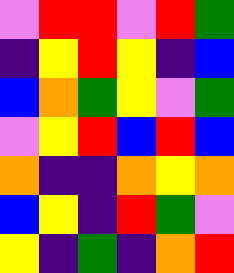[["violet", "red", "red", "violet", "red", "green"], ["indigo", "yellow", "red", "yellow", "indigo", "blue"], ["blue", "orange", "green", "yellow", "violet", "green"], ["violet", "yellow", "red", "blue", "red", "blue"], ["orange", "indigo", "indigo", "orange", "yellow", "orange"], ["blue", "yellow", "indigo", "red", "green", "violet"], ["yellow", "indigo", "green", "indigo", "orange", "red"]]